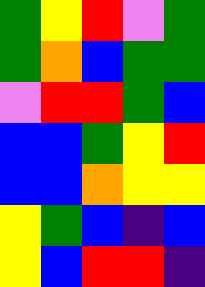[["green", "yellow", "red", "violet", "green"], ["green", "orange", "blue", "green", "green"], ["violet", "red", "red", "green", "blue"], ["blue", "blue", "green", "yellow", "red"], ["blue", "blue", "orange", "yellow", "yellow"], ["yellow", "green", "blue", "indigo", "blue"], ["yellow", "blue", "red", "red", "indigo"]]